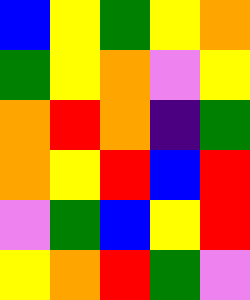[["blue", "yellow", "green", "yellow", "orange"], ["green", "yellow", "orange", "violet", "yellow"], ["orange", "red", "orange", "indigo", "green"], ["orange", "yellow", "red", "blue", "red"], ["violet", "green", "blue", "yellow", "red"], ["yellow", "orange", "red", "green", "violet"]]